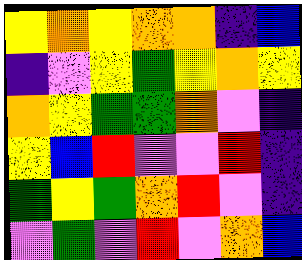[["yellow", "orange", "yellow", "orange", "orange", "indigo", "blue"], ["indigo", "violet", "yellow", "green", "yellow", "orange", "yellow"], ["orange", "yellow", "green", "green", "orange", "violet", "indigo"], ["yellow", "blue", "red", "violet", "violet", "red", "indigo"], ["green", "yellow", "green", "orange", "red", "violet", "indigo"], ["violet", "green", "violet", "red", "violet", "orange", "blue"]]